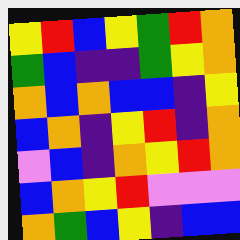[["yellow", "red", "blue", "yellow", "green", "red", "orange"], ["green", "blue", "indigo", "indigo", "green", "yellow", "orange"], ["orange", "blue", "orange", "blue", "blue", "indigo", "yellow"], ["blue", "orange", "indigo", "yellow", "red", "indigo", "orange"], ["violet", "blue", "indigo", "orange", "yellow", "red", "orange"], ["blue", "orange", "yellow", "red", "violet", "violet", "violet"], ["orange", "green", "blue", "yellow", "indigo", "blue", "blue"]]